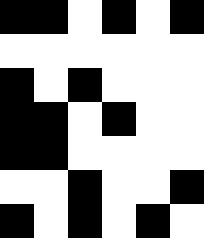[["black", "black", "white", "black", "white", "black"], ["white", "white", "white", "white", "white", "white"], ["black", "white", "black", "white", "white", "white"], ["black", "black", "white", "black", "white", "white"], ["black", "black", "white", "white", "white", "white"], ["white", "white", "black", "white", "white", "black"], ["black", "white", "black", "white", "black", "white"]]